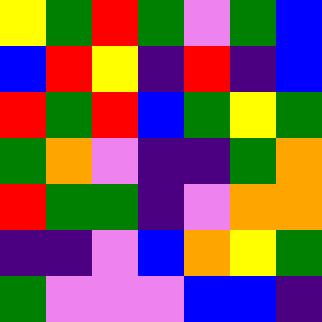[["yellow", "green", "red", "green", "violet", "green", "blue"], ["blue", "red", "yellow", "indigo", "red", "indigo", "blue"], ["red", "green", "red", "blue", "green", "yellow", "green"], ["green", "orange", "violet", "indigo", "indigo", "green", "orange"], ["red", "green", "green", "indigo", "violet", "orange", "orange"], ["indigo", "indigo", "violet", "blue", "orange", "yellow", "green"], ["green", "violet", "violet", "violet", "blue", "blue", "indigo"]]